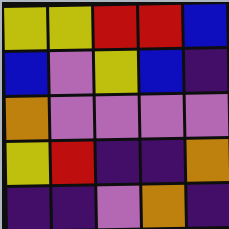[["yellow", "yellow", "red", "red", "blue"], ["blue", "violet", "yellow", "blue", "indigo"], ["orange", "violet", "violet", "violet", "violet"], ["yellow", "red", "indigo", "indigo", "orange"], ["indigo", "indigo", "violet", "orange", "indigo"]]